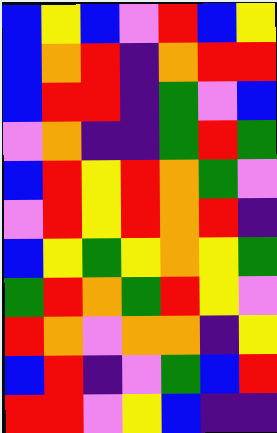[["blue", "yellow", "blue", "violet", "red", "blue", "yellow"], ["blue", "orange", "red", "indigo", "orange", "red", "red"], ["blue", "red", "red", "indigo", "green", "violet", "blue"], ["violet", "orange", "indigo", "indigo", "green", "red", "green"], ["blue", "red", "yellow", "red", "orange", "green", "violet"], ["violet", "red", "yellow", "red", "orange", "red", "indigo"], ["blue", "yellow", "green", "yellow", "orange", "yellow", "green"], ["green", "red", "orange", "green", "red", "yellow", "violet"], ["red", "orange", "violet", "orange", "orange", "indigo", "yellow"], ["blue", "red", "indigo", "violet", "green", "blue", "red"], ["red", "red", "violet", "yellow", "blue", "indigo", "indigo"]]